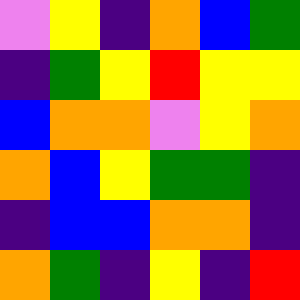[["violet", "yellow", "indigo", "orange", "blue", "green"], ["indigo", "green", "yellow", "red", "yellow", "yellow"], ["blue", "orange", "orange", "violet", "yellow", "orange"], ["orange", "blue", "yellow", "green", "green", "indigo"], ["indigo", "blue", "blue", "orange", "orange", "indigo"], ["orange", "green", "indigo", "yellow", "indigo", "red"]]